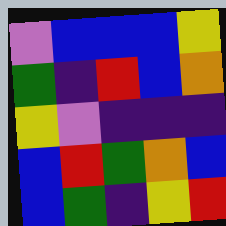[["violet", "blue", "blue", "blue", "yellow"], ["green", "indigo", "red", "blue", "orange"], ["yellow", "violet", "indigo", "indigo", "indigo"], ["blue", "red", "green", "orange", "blue"], ["blue", "green", "indigo", "yellow", "red"]]